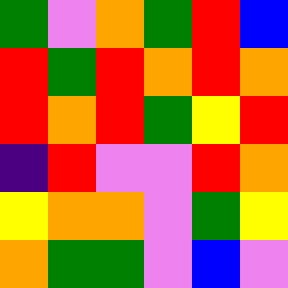[["green", "violet", "orange", "green", "red", "blue"], ["red", "green", "red", "orange", "red", "orange"], ["red", "orange", "red", "green", "yellow", "red"], ["indigo", "red", "violet", "violet", "red", "orange"], ["yellow", "orange", "orange", "violet", "green", "yellow"], ["orange", "green", "green", "violet", "blue", "violet"]]